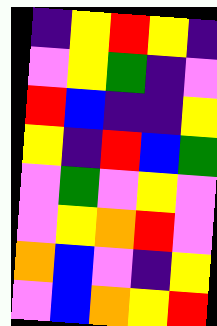[["indigo", "yellow", "red", "yellow", "indigo"], ["violet", "yellow", "green", "indigo", "violet"], ["red", "blue", "indigo", "indigo", "yellow"], ["yellow", "indigo", "red", "blue", "green"], ["violet", "green", "violet", "yellow", "violet"], ["violet", "yellow", "orange", "red", "violet"], ["orange", "blue", "violet", "indigo", "yellow"], ["violet", "blue", "orange", "yellow", "red"]]